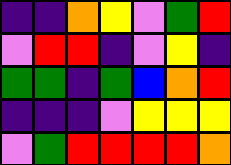[["indigo", "indigo", "orange", "yellow", "violet", "green", "red"], ["violet", "red", "red", "indigo", "violet", "yellow", "indigo"], ["green", "green", "indigo", "green", "blue", "orange", "red"], ["indigo", "indigo", "indigo", "violet", "yellow", "yellow", "yellow"], ["violet", "green", "red", "red", "red", "red", "orange"]]